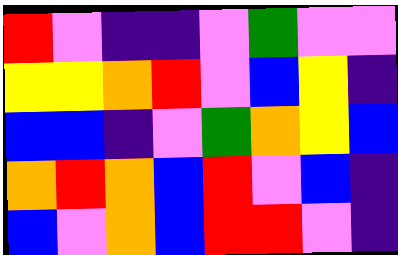[["red", "violet", "indigo", "indigo", "violet", "green", "violet", "violet"], ["yellow", "yellow", "orange", "red", "violet", "blue", "yellow", "indigo"], ["blue", "blue", "indigo", "violet", "green", "orange", "yellow", "blue"], ["orange", "red", "orange", "blue", "red", "violet", "blue", "indigo"], ["blue", "violet", "orange", "blue", "red", "red", "violet", "indigo"]]